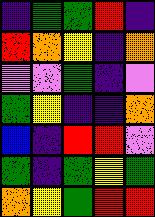[["indigo", "green", "green", "red", "indigo"], ["red", "orange", "yellow", "indigo", "orange"], ["violet", "violet", "green", "indigo", "violet"], ["green", "yellow", "indigo", "indigo", "orange"], ["blue", "indigo", "red", "red", "violet"], ["green", "indigo", "green", "yellow", "green"], ["orange", "yellow", "green", "red", "red"]]